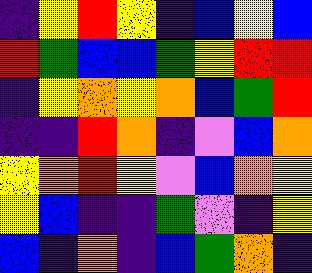[["indigo", "yellow", "red", "yellow", "indigo", "blue", "yellow", "blue"], ["red", "green", "blue", "blue", "green", "yellow", "red", "red"], ["indigo", "yellow", "orange", "yellow", "orange", "blue", "green", "red"], ["indigo", "indigo", "red", "orange", "indigo", "violet", "blue", "orange"], ["yellow", "orange", "red", "yellow", "violet", "blue", "orange", "yellow"], ["yellow", "blue", "indigo", "indigo", "green", "violet", "indigo", "yellow"], ["blue", "indigo", "orange", "indigo", "blue", "green", "orange", "indigo"]]